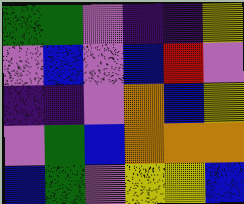[["green", "green", "violet", "indigo", "indigo", "yellow"], ["violet", "blue", "violet", "blue", "red", "violet"], ["indigo", "indigo", "violet", "orange", "blue", "yellow"], ["violet", "green", "blue", "orange", "orange", "orange"], ["blue", "green", "violet", "yellow", "yellow", "blue"]]